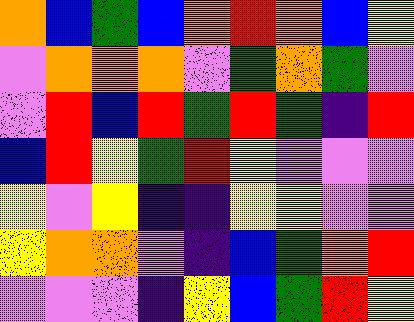[["orange", "blue", "green", "blue", "orange", "red", "orange", "blue", "yellow"], ["violet", "orange", "orange", "orange", "violet", "green", "orange", "green", "violet"], ["violet", "red", "blue", "red", "green", "red", "green", "indigo", "red"], ["blue", "red", "yellow", "green", "red", "yellow", "violet", "violet", "violet"], ["yellow", "violet", "yellow", "indigo", "indigo", "yellow", "yellow", "violet", "violet"], ["yellow", "orange", "orange", "violet", "indigo", "blue", "green", "orange", "red"], ["violet", "violet", "violet", "indigo", "yellow", "blue", "green", "red", "yellow"]]